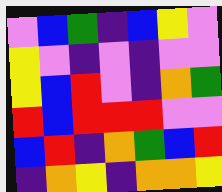[["violet", "blue", "green", "indigo", "blue", "yellow", "violet"], ["yellow", "violet", "indigo", "violet", "indigo", "violet", "violet"], ["yellow", "blue", "red", "violet", "indigo", "orange", "green"], ["red", "blue", "red", "red", "red", "violet", "violet"], ["blue", "red", "indigo", "orange", "green", "blue", "red"], ["indigo", "orange", "yellow", "indigo", "orange", "orange", "yellow"]]